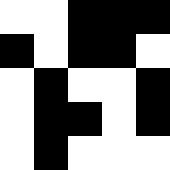[["white", "white", "black", "black", "black"], ["black", "white", "black", "black", "white"], ["white", "black", "white", "white", "black"], ["white", "black", "black", "white", "black"], ["white", "black", "white", "white", "white"]]